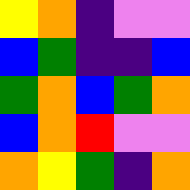[["yellow", "orange", "indigo", "violet", "violet"], ["blue", "green", "indigo", "indigo", "blue"], ["green", "orange", "blue", "green", "orange"], ["blue", "orange", "red", "violet", "violet"], ["orange", "yellow", "green", "indigo", "orange"]]